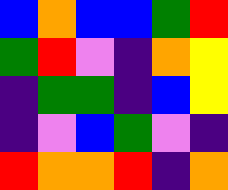[["blue", "orange", "blue", "blue", "green", "red"], ["green", "red", "violet", "indigo", "orange", "yellow"], ["indigo", "green", "green", "indigo", "blue", "yellow"], ["indigo", "violet", "blue", "green", "violet", "indigo"], ["red", "orange", "orange", "red", "indigo", "orange"]]